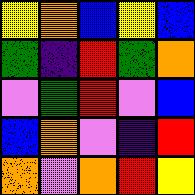[["yellow", "orange", "blue", "yellow", "blue"], ["green", "indigo", "red", "green", "orange"], ["violet", "green", "red", "violet", "blue"], ["blue", "orange", "violet", "indigo", "red"], ["orange", "violet", "orange", "red", "yellow"]]